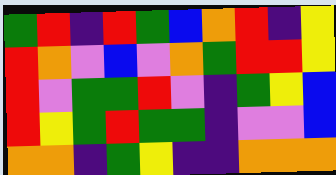[["green", "red", "indigo", "red", "green", "blue", "orange", "red", "indigo", "yellow"], ["red", "orange", "violet", "blue", "violet", "orange", "green", "red", "red", "yellow"], ["red", "violet", "green", "green", "red", "violet", "indigo", "green", "yellow", "blue"], ["red", "yellow", "green", "red", "green", "green", "indigo", "violet", "violet", "blue"], ["orange", "orange", "indigo", "green", "yellow", "indigo", "indigo", "orange", "orange", "orange"]]